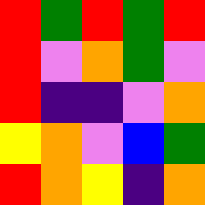[["red", "green", "red", "green", "red"], ["red", "violet", "orange", "green", "violet"], ["red", "indigo", "indigo", "violet", "orange"], ["yellow", "orange", "violet", "blue", "green"], ["red", "orange", "yellow", "indigo", "orange"]]